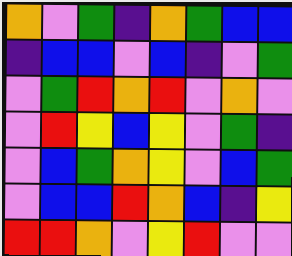[["orange", "violet", "green", "indigo", "orange", "green", "blue", "blue"], ["indigo", "blue", "blue", "violet", "blue", "indigo", "violet", "green"], ["violet", "green", "red", "orange", "red", "violet", "orange", "violet"], ["violet", "red", "yellow", "blue", "yellow", "violet", "green", "indigo"], ["violet", "blue", "green", "orange", "yellow", "violet", "blue", "green"], ["violet", "blue", "blue", "red", "orange", "blue", "indigo", "yellow"], ["red", "red", "orange", "violet", "yellow", "red", "violet", "violet"]]